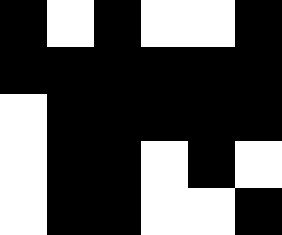[["black", "white", "black", "white", "white", "black"], ["black", "black", "black", "black", "black", "black"], ["white", "black", "black", "black", "black", "black"], ["white", "black", "black", "white", "black", "white"], ["white", "black", "black", "white", "white", "black"]]